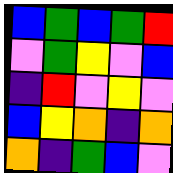[["blue", "green", "blue", "green", "red"], ["violet", "green", "yellow", "violet", "blue"], ["indigo", "red", "violet", "yellow", "violet"], ["blue", "yellow", "orange", "indigo", "orange"], ["orange", "indigo", "green", "blue", "violet"]]